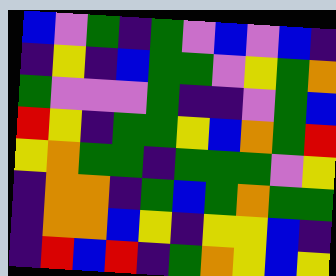[["blue", "violet", "green", "indigo", "green", "violet", "blue", "violet", "blue", "indigo"], ["indigo", "yellow", "indigo", "blue", "green", "green", "violet", "yellow", "green", "orange"], ["green", "violet", "violet", "violet", "green", "indigo", "indigo", "violet", "green", "blue"], ["red", "yellow", "indigo", "green", "green", "yellow", "blue", "orange", "green", "red"], ["yellow", "orange", "green", "green", "indigo", "green", "green", "green", "violet", "yellow"], ["indigo", "orange", "orange", "indigo", "green", "blue", "green", "orange", "green", "green"], ["indigo", "orange", "orange", "blue", "yellow", "indigo", "yellow", "yellow", "blue", "indigo"], ["indigo", "red", "blue", "red", "indigo", "green", "orange", "yellow", "blue", "yellow"]]